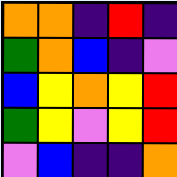[["orange", "orange", "indigo", "red", "indigo"], ["green", "orange", "blue", "indigo", "violet"], ["blue", "yellow", "orange", "yellow", "red"], ["green", "yellow", "violet", "yellow", "red"], ["violet", "blue", "indigo", "indigo", "orange"]]